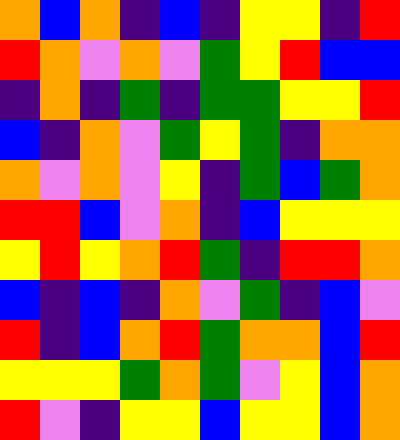[["orange", "blue", "orange", "indigo", "blue", "indigo", "yellow", "yellow", "indigo", "red"], ["red", "orange", "violet", "orange", "violet", "green", "yellow", "red", "blue", "blue"], ["indigo", "orange", "indigo", "green", "indigo", "green", "green", "yellow", "yellow", "red"], ["blue", "indigo", "orange", "violet", "green", "yellow", "green", "indigo", "orange", "orange"], ["orange", "violet", "orange", "violet", "yellow", "indigo", "green", "blue", "green", "orange"], ["red", "red", "blue", "violet", "orange", "indigo", "blue", "yellow", "yellow", "yellow"], ["yellow", "red", "yellow", "orange", "red", "green", "indigo", "red", "red", "orange"], ["blue", "indigo", "blue", "indigo", "orange", "violet", "green", "indigo", "blue", "violet"], ["red", "indigo", "blue", "orange", "red", "green", "orange", "orange", "blue", "red"], ["yellow", "yellow", "yellow", "green", "orange", "green", "violet", "yellow", "blue", "orange"], ["red", "violet", "indigo", "yellow", "yellow", "blue", "yellow", "yellow", "blue", "orange"]]